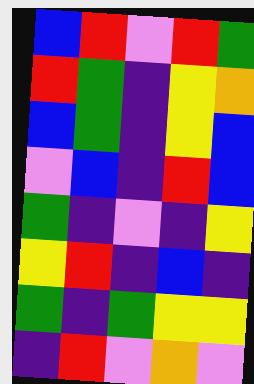[["blue", "red", "violet", "red", "green"], ["red", "green", "indigo", "yellow", "orange"], ["blue", "green", "indigo", "yellow", "blue"], ["violet", "blue", "indigo", "red", "blue"], ["green", "indigo", "violet", "indigo", "yellow"], ["yellow", "red", "indigo", "blue", "indigo"], ["green", "indigo", "green", "yellow", "yellow"], ["indigo", "red", "violet", "orange", "violet"]]